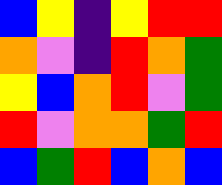[["blue", "yellow", "indigo", "yellow", "red", "red"], ["orange", "violet", "indigo", "red", "orange", "green"], ["yellow", "blue", "orange", "red", "violet", "green"], ["red", "violet", "orange", "orange", "green", "red"], ["blue", "green", "red", "blue", "orange", "blue"]]